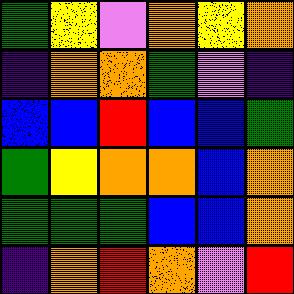[["green", "yellow", "violet", "orange", "yellow", "orange"], ["indigo", "orange", "orange", "green", "violet", "indigo"], ["blue", "blue", "red", "blue", "blue", "green"], ["green", "yellow", "orange", "orange", "blue", "orange"], ["green", "green", "green", "blue", "blue", "orange"], ["indigo", "orange", "red", "orange", "violet", "red"]]